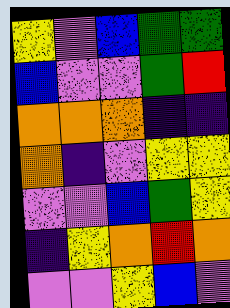[["yellow", "violet", "blue", "green", "green"], ["blue", "violet", "violet", "green", "red"], ["orange", "orange", "orange", "indigo", "indigo"], ["orange", "indigo", "violet", "yellow", "yellow"], ["violet", "violet", "blue", "green", "yellow"], ["indigo", "yellow", "orange", "red", "orange"], ["violet", "violet", "yellow", "blue", "violet"]]